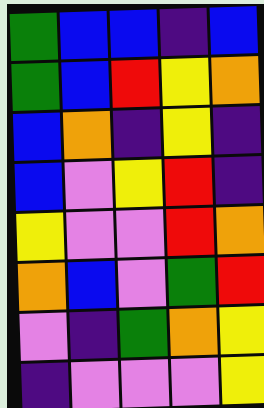[["green", "blue", "blue", "indigo", "blue"], ["green", "blue", "red", "yellow", "orange"], ["blue", "orange", "indigo", "yellow", "indigo"], ["blue", "violet", "yellow", "red", "indigo"], ["yellow", "violet", "violet", "red", "orange"], ["orange", "blue", "violet", "green", "red"], ["violet", "indigo", "green", "orange", "yellow"], ["indigo", "violet", "violet", "violet", "yellow"]]